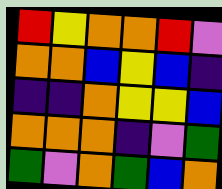[["red", "yellow", "orange", "orange", "red", "violet"], ["orange", "orange", "blue", "yellow", "blue", "indigo"], ["indigo", "indigo", "orange", "yellow", "yellow", "blue"], ["orange", "orange", "orange", "indigo", "violet", "green"], ["green", "violet", "orange", "green", "blue", "orange"]]